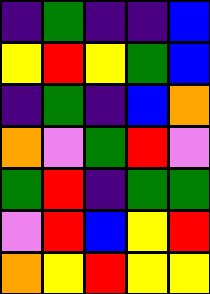[["indigo", "green", "indigo", "indigo", "blue"], ["yellow", "red", "yellow", "green", "blue"], ["indigo", "green", "indigo", "blue", "orange"], ["orange", "violet", "green", "red", "violet"], ["green", "red", "indigo", "green", "green"], ["violet", "red", "blue", "yellow", "red"], ["orange", "yellow", "red", "yellow", "yellow"]]